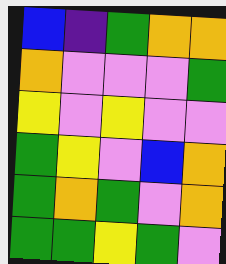[["blue", "indigo", "green", "orange", "orange"], ["orange", "violet", "violet", "violet", "green"], ["yellow", "violet", "yellow", "violet", "violet"], ["green", "yellow", "violet", "blue", "orange"], ["green", "orange", "green", "violet", "orange"], ["green", "green", "yellow", "green", "violet"]]